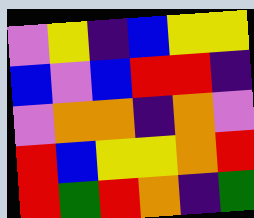[["violet", "yellow", "indigo", "blue", "yellow", "yellow"], ["blue", "violet", "blue", "red", "red", "indigo"], ["violet", "orange", "orange", "indigo", "orange", "violet"], ["red", "blue", "yellow", "yellow", "orange", "red"], ["red", "green", "red", "orange", "indigo", "green"]]